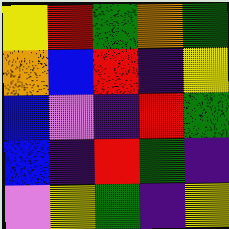[["yellow", "red", "green", "orange", "green"], ["orange", "blue", "red", "indigo", "yellow"], ["blue", "violet", "indigo", "red", "green"], ["blue", "indigo", "red", "green", "indigo"], ["violet", "yellow", "green", "indigo", "yellow"]]